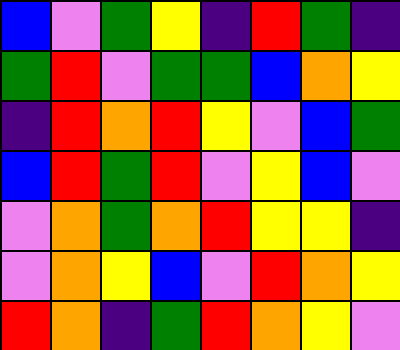[["blue", "violet", "green", "yellow", "indigo", "red", "green", "indigo"], ["green", "red", "violet", "green", "green", "blue", "orange", "yellow"], ["indigo", "red", "orange", "red", "yellow", "violet", "blue", "green"], ["blue", "red", "green", "red", "violet", "yellow", "blue", "violet"], ["violet", "orange", "green", "orange", "red", "yellow", "yellow", "indigo"], ["violet", "orange", "yellow", "blue", "violet", "red", "orange", "yellow"], ["red", "orange", "indigo", "green", "red", "orange", "yellow", "violet"]]